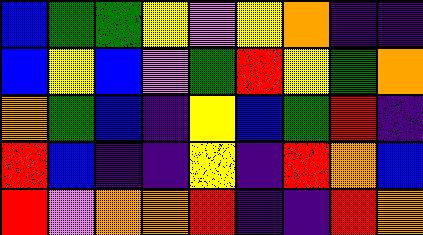[["blue", "green", "green", "yellow", "violet", "yellow", "orange", "indigo", "indigo"], ["blue", "yellow", "blue", "violet", "green", "red", "yellow", "green", "orange"], ["orange", "green", "blue", "indigo", "yellow", "blue", "green", "red", "indigo"], ["red", "blue", "indigo", "indigo", "yellow", "indigo", "red", "orange", "blue"], ["red", "violet", "orange", "orange", "red", "indigo", "indigo", "red", "orange"]]